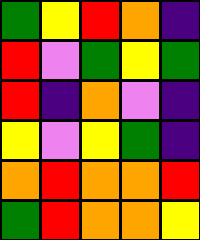[["green", "yellow", "red", "orange", "indigo"], ["red", "violet", "green", "yellow", "green"], ["red", "indigo", "orange", "violet", "indigo"], ["yellow", "violet", "yellow", "green", "indigo"], ["orange", "red", "orange", "orange", "red"], ["green", "red", "orange", "orange", "yellow"]]